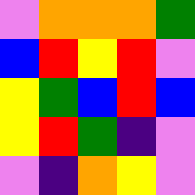[["violet", "orange", "orange", "orange", "green"], ["blue", "red", "yellow", "red", "violet"], ["yellow", "green", "blue", "red", "blue"], ["yellow", "red", "green", "indigo", "violet"], ["violet", "indigo", "orange", "yellow", "violet"]]